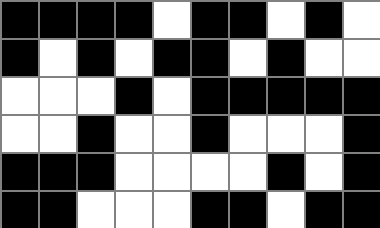[["black", "black", "black", "black", "white", "black", "black", "white", "black", "white"], ["black", "white", "black", "white", "black", "black", "white", "black", "white", "white"], ["white", "white", "white", "black", "white", "black", "black", "black", "black", "black"], ["white", "white", "black", "white", "white", "black", "white", "white", "white", "black"], ["black", "black", "black", "white", "white", "white", "white", "black", "white", "black"], ["black", "black", "white", "white", "white", "black", "black", "white", "black", "black"]]